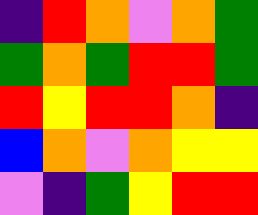[["indigo", "red", "orange", "violet", "orange", "green"], ["green", "orange", "green", "red", "red", "green"], ["red", "yellow", "red", "red", "orange", "indigo"], ["blue", "orange", "violet", "orange", "yellow", "yellow"], ["violet", "indigo", "green", "yellow", "red", "red"]]